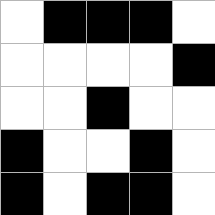[["white", "black", "black", "black", "white"], ["white", "white", "white", "white", "black"], ["white", "white", "black", "white", "white"], ["black", "white", "white", "black", "white"], ["black", "white", "black", "black", "white"]]